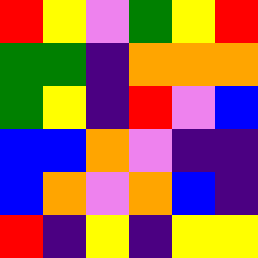[["red", "yellow", "violet", "green", "yellow", "red"], ["green", "green", "indigo", "orange", "orange", "orange"], ["green", "yellow", "indigo", "red", "violet", "blue"], ["blue", "blue", "orange", "violet", "indigo", "indigo"], ["blue", "orange", "violet", "orange", "blue", "indigo"], ["red", "indigo", "yellow", "indigo", "yellow", "yellow"]]